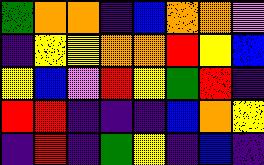[["green", "orange", "orange", "indigo", "blue", "orange", "orange", "violet"], ["indigo", "yellow", "yellow", "orange", "orange", "red", "yellow", "blue"], ["yellow", "blue", "violet", "red", "yellow", "green", "red", "indigo"], ["red", "red", "indigo", "indigo", "indigo", "blue", "orange", "yellow"], ["indigo", "red", "indigo", "green", "yellow", "indigo", "blue", "indigo"]]